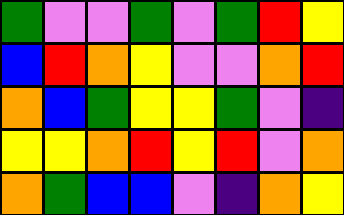[["green", "violet", "violet", "green", "violet", "green", "red", "yellow"], ["blue", "red", "orange", "yellow", "violet", "violet", "orange", "red"], ["orange", "blue", "green", "yellow", "yellow", "green", "violet", "indigo"], ["yellow", "yellow", "orange", "red", "yellow", "red", "violet", "orange"], ["orange", "green", "blue", "blue", "violet", "indigo", "orange", "yellow"]]